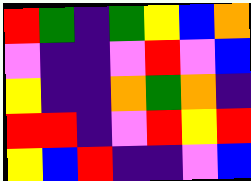[["red", "green", "indigo", "green", "yellow", "blue", "orange"], ["violet", "indigo", "indigo", "violet", "red", "violet", "blue"], ["yellow", "indigo", "indigo", "orange", "green", "orange", "indigo"], ["red", "red", "indigo", "violet", "red", "yellow", "red"], ["yellow", "blue", "red", "indigo", "indigo", "violet", "blue"]]